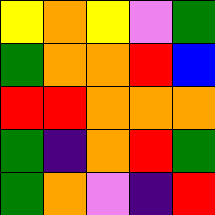[["yellow", "orange", "yellow", "violet", "green"], ["green", "orange", "orange", "red", "blue"], ["red", "red", "orange", "orange", "orange"], ["green", "indigo", "orange", "red", "green"], ["green", "orange", "violet", "indigo", "red"]]